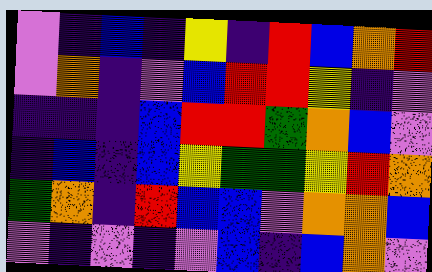[["violet", "indigo", "blue", "indigo", "yellow", "indigo", "red", "blue", "orange", "red"], ["violet", "orange", "indigo", "violet", "blue", "red", "red", "yellow", "indigo", "violet"], ["indigo", "indigo", "indigo", "blue", "red", "red", "green", "orange", "blue", "violet"], ["indigo", "blue", "indigo", "blue", "yellow", "green", "green", "yellow", "red", "orange"], ["green", "orange", "indigo", "red", "blue", "blue", "violet", "orange", "orange", "blue"], ["violet", "indigo", "violet", "indigo", "violet", "blue", "indigo", "blue", "orange", "violet"]]